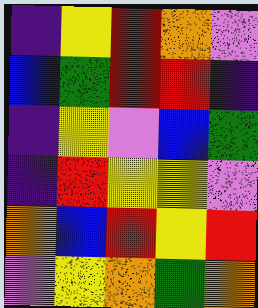[["indigo", "yellow", "red", "orange", "violet"], ["blue", "green", "red", "red", "indigo"], ["indigo", "yellow", "violet", "blue", "green"], ["indigo", "red", "yellow", "yellow", "violet"], ["orange", "blue", "red", "yellow", "red"], ["violet", "yellow", "orange", "green", "orange"]]